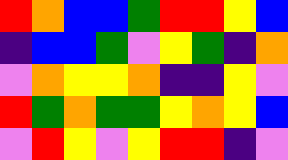[["red", "orange", "blue", "blue", "green", "red", "red", "yellow", "blue"], ["indigo", "blue", "blue", "green", "violet", "yellow", "green", "indigo", "orange"], ["violet", "orange", "yellow", "yellow", "orange", "indigo", "indigo", "yellow", "violet"], ["red", "green", "orange", "green", "green", "yellow", "orange", "yellow", "blue"], ["violet", "red", "yellow", "violet", "yellow", "red", "red", "indigo", "violet"]]